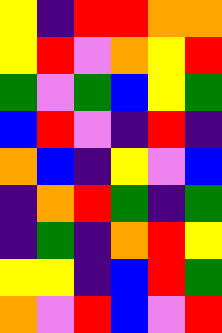[["yellow", "indigo", "red", "red", "orange", "orange"], ["yellow", "red", "violet", "orange", "yellow", "red"], ["green", "violet", "green", "blue", "yellow", "green"], ["blue", "red", "violet", "indigo", "red", "indigo"], ["orange", "blue", "indigo", "yellow", "violet", "blue"], ["indigo", "orange", "red", "green", "indigo", "green"], ["indigo", "green", "indigo", "orange", "red", "yellow"], ["yellow", "yellow", "indigo", "blue", "red", "green"], ["orange", "violet", "red", "blue", "violet", "red"]]